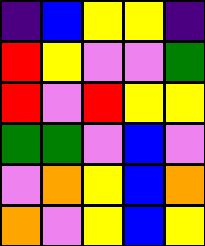[["indigo", "blue", "yellow", "yellow", "indigo"], ["red", "yellow", "violet", "violet", "green"], ["red", "violet", "red", "yellow", "yellow"], ["green", "green", "violet", "blue", "violet"], ["violet", "orange", "yellow", "blue", "orange"], ["orange", "violet", "yellow", "blue", "yellow"]]